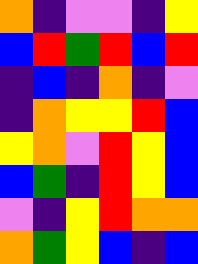[["orange", "indigo", "violet", "violet", "indigo", "yellow"], ["blue", "red", "green", "red", "blue", "red"], ["indigo", "blue", "indigo", "orange", "indigo", "violet"], ["indigo", "orange", "yellow", "yellow", "red", "blue"], ["yellow", "orange", "violet", "red", "yellow", "blue"], ["blue", "green", "indigo", "red", "yellow", "blue"], ["violet", "indigo", "yellow", "red", "orange", "orange"], ["orange", "green", "yellow", "blue", "indigo", "blue"]]